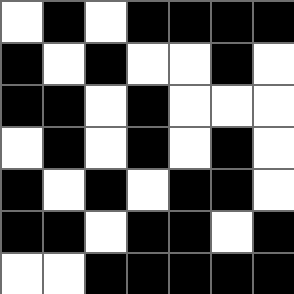[["white", "black", "white", "black", "black", "black", "black"], ["black", "white", "black", "white", "white", "black", "white"], ["black", "black", "white", "black", "white", "white", "white"], ["white", "black", "white", "black", "white", "black", "white"], ["black", "white", "black", "white", "black", "black", "white"], ["black", "black", "white", "black", "black", "white", "black"], ["white", "white", "black", "black", "black", "black", "black"]]